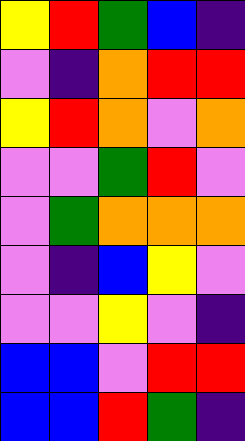[["yellow", "red", "green", "blue", "indigo"], ["violet", "indigo", "orange", "red", "red"], ["yellow", "red", "orange", "violet", "orange"], ["violet", "violet", "green", "red", "violet"], ["violet", "green", "orange", "orange", "orange"], ["violet", "indigo", "blue", "yellow", "violet"], ["violet", "violet", "yellow", "violet", "indigo"], ["blue", "blue", "violet", "red", "red"], ["blue", "blue", "red", "green", "indigo"]]